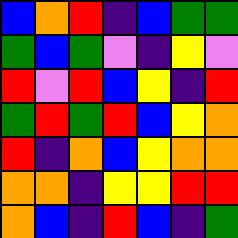[["blue", "orange", "red", "indigo", "blue", "green", "green"], ["green", "blue", "green", "violet", "indigo", "yellow", "violet"], ["red", "violet", "red", "blue", "yellow", "indigo", "red"], ["green", "red", "green", "red", "blue", "yellow", "orange"], ["red", "indigo", "orange", "blue", "yellow", "orange", "orange"], ["orange", "orange", "indigo", "yellow", "yellow", "red", "red"], ["orange", "blue", "indigo", "red", "blue", "indigo", "green"]]